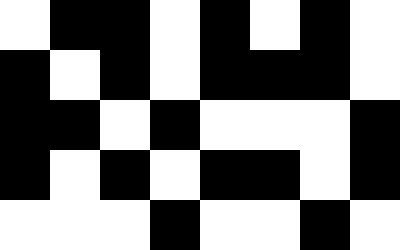[["white", "black", "black", "white", "black", "white", "black", "white"], ["black", "white", "black", "white", "black", "black", "black", "white"], ["black", "black", "white", "black", "white", "white", "white", "black"], ["black", "white", "black", "white", "black", "black", "white", "black"], ["white", "white", "white", "black", "white", "white", "black", "white"]]